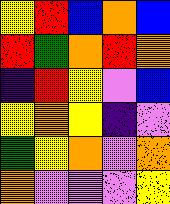[["yellow", "red", "blue", "orange", "blue"], ["red", "green", "orange", "red", "orange"], ["indigo", "red", "yellow", "violet", "blue"], ["yellow", "orange", "yellow", "indigo", "violet"], ["green", "yellow", "orange", "violet", "orange"], ["orange", "violet", "violet", "violet", "yellow"]]